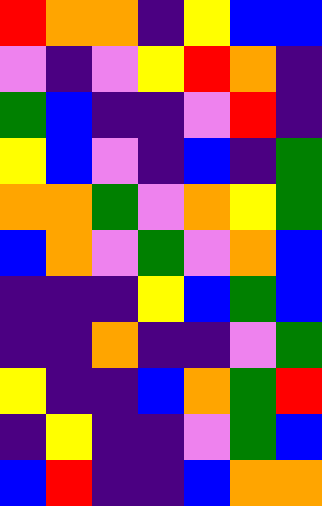[["red", "orange", "orange", "indigo", "yellow", "blue", "blue"], ["violet", "indigo", "violet", "yellow", "red", "orange", "indigo"], ["green", "blue", "indigo", "indigo", "violet", "red", "indigo"], ["yellow", "blue", "violet", "indigo", "blue", "indigo", "green"], ["orange", "orange", "green", "violet", "orange", "yellow", "green"], ["blue", "orange", "violet", "green", "violet", "orange", "blue"], ["indigo", "indigo", "indigo", "yellow", "blue", "green", "blue"], ["indigo", "indigo", "orange", "indigo", "indigo", "violet", "green"], ["yellow", "indigo", "indigo", "blue", "orange", "green", "red"], ["indigo", "yellow", "indigo", "indigo", "violet", "green", "blue"], ["blue", "red", "indigo", "indigo", "blue", "orange", "orange"]]